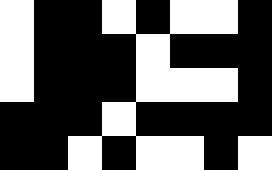[["white", "black", "black", "white", "black", "white", "white", "black"], ["white", "black", "black", "black", "white", "black", "black", "black"], ["white", "black", "black", "black", "white", "white", "white", "black"], ["black", "black", "black", "white", "black", "black", "black", "black"], ["black", "black", "white", "black", "white", "white", "black", "white"]]